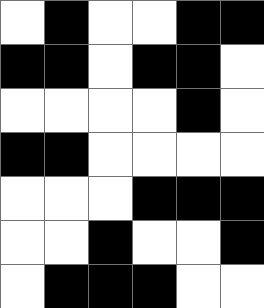[["white", "black", "white", "white", "black", "black"], ["black", "black", "white", "black", "black", "white"], ["white", "white", "white", "white", "black", "white"], ["black", "black", "white", "white", "white", "white"], ["white", "white", "white", "black", "black", "black"], ["white", "white", "black", "white", "white", "black"], ["white", "black", "black", "black", "white", "white"]]